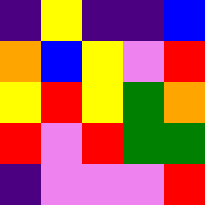[["indigo", "yellow", "indigo", "indigo", "blue"], ["orange", "blue", "yellow", "violet", "red"], ["yellow", "red", "yellow", "green", "orange"], ["red", "violet", "red", "green", "green"], ["indigo", "violet", "violet", "violet", "red"]]